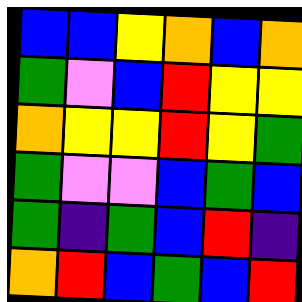[["blue", "blue", "yellow", "orange", "blue", "orange"], ["green", "violet", "blue", "red", "yellow", "yellow"], ["orange", "yellow", "yellow", "red", "yellow", "green"], ["green", "violet", "violet", "blue", "green", "blue"], ["green", "indigo", "green", "blue", "red", "indigo"], ["orange", "red", "blue", "green", "blue", "red"]]